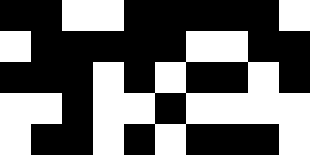[["black", "black", "white", "white", "black", "black", "black", "black", "black", "white"], ["white", "black", "black", "black", "black", "black", "white", "white", "black", "black"], ["black", "black", "black", "white", "black", "white", "black", "black", "white", "black"], ["white", "white", "black", "white", "white", "black", "white", "white", "white", "white"], ["white", "black", "black", "white", "black", "white", "black", "black", "black", "white"]]